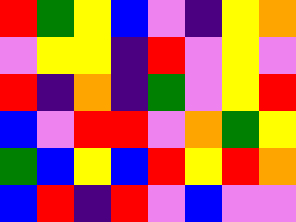[["red", "green", "yellow", "blue", "violet", "indigo", "yellow", "orange"], ["violet", "yellow", "yellow", "indigo", "red", "violet", "yellow", "violet"], ["red", "indigo", "orange", "indigo", "green", "violet", "yellow", "red"], ["blue", "violet", "red", "red", "violet", "orange", "green", "yellow"], ["green", "blue", "yellow", "blue", "red", "yellow", "red", "orange"], ["blue", "red", "indigo", "red", "violet", "blue", "violet", "violet"]]